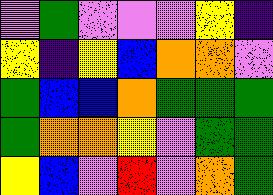[["violet", "green", "violet", "violet", "violet", "yellow", "indigo"], ["yellow", "indigo", "yellow", "blue", "orange", "orange", "violet"], ["green", "blue", "blue", "orange", "green", "green", "green"], ["green", "orange", "orange", "yellow", "violet", "green", "green"], ["yellow", "blue", "violet", "red", "violet", "orange", "green"]]